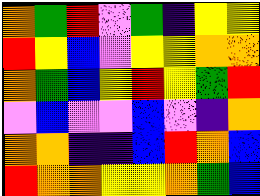[["orange", "green", "red", "violet", "green", "indigo", "yellow", "yellow"], ["red", "yellow", "blue", "violet", "yellow", "yellow", "orange", "orange"], ["orange", "green", "blue", "yellow", "red", "yellow", "green", "red"], ["violet", "blue", "violet", "violet", "blue", "violet", "indigo", "orange"], ["orange", "orange", "indigo", "indigo", "blue", "red", "orange", "blue"], ["red", "orange", "orange", "yellow", "yellow", "orange", "green", "blue"]]